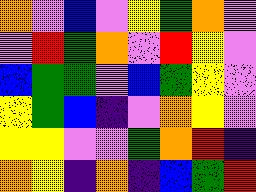[["orange", "violet", "blue", "violet", "yellow", "green", "orange", "violet"], ["violet", "red", "green", "orange", "violet", "red", "yellow", "violet"], ["blue", "green", "green", "violet", "blue", "green", "yellow", "violet"], ["yellow", "green", "blue", "indigo", "violet", "orange", "yellow", "violet"], ["yellow", "yellow", "violet", "violet", "green", "orange", "red", "indigo"], ["orange", "yellow", "indigo", "orange", "indigo", "blue", "green", "red"]]